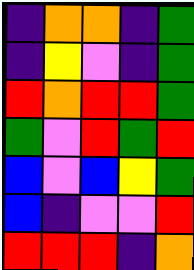[["indigo", "orange", "orange", "indigo", "green"], ["indigo", "yellow", "violet", "indigo", "green"], ["red", "orange", "red", "red", "green"], ["green", "violet", "red", "green", "red"], ["blue", "violet", "blue", "yellow", "green"], ["blue", "indigo", "violet", "violet", "red"], ["red", "red", "red", "indigo", "orange"]]